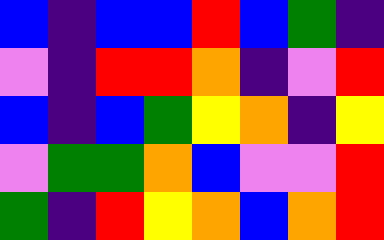[["blue", "indigo", "blue", "blue", "red", "blue", "green", "indigo"], ["violet", "indigo", "red", "red", "orange", "indigo", "violet", "red"], ["blue", "indigo", "blue", "green", "yellow", "orange", "indigo", "yellow"], ["violet", "green", "green", "orange", "blue", "violet", "violet", "red"], ["green", "indigo", "red", "yellow", "orange", "blue", "orange", "red"]]